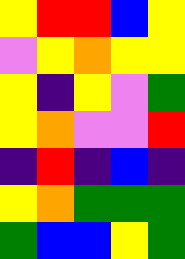[["yellow", "red", "red", "blue", "yellow"], ["violet", "yellow", "orange", "yellow", "yellow"], ["yellow", "indigo", "yellow", "violet", "green"], ["yellow", "orange", "violet", "violet", "red"], ["indigo", "red", "indigo", "blue", "indigo"], ["yellow", "orange", "green", "green", "green"], ["green", "blue", "blue", "yellow", "green"]]